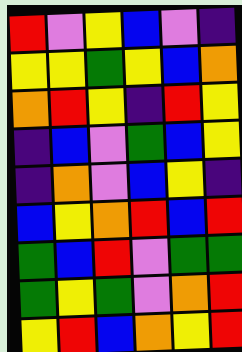[["red", "violet", "yellow", "blue", "violet", "indigo"], ["yellow", "yellow", "green", "yellow", "blue", "orange"], ["orange", "red", "yellow", "indigo", "red", "yellow"], ["indigo", "blue", "violet", "green", "blue", "yellow"], ["indigo", "orange", "violet", "blue", "yellow", "indigo"], ["blue", "yellow", "orange", "red", "blue", "red"], ["green", "blue", "red", "violet", "green", "green"], ["green", "yellow", "green", "violet", "orange", "red"], ["yellow", "red", "blue", "orange", "yellow", "red"]]